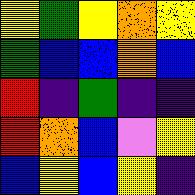[["yellow", "green", "yellow", "orange", "yellow"], ["green", "blue", "blue", "orange", "blue"], ["red", "indigo", "green", "indigo", "indigo"], ["red", "orange", "blue", "violet", "yellow"], ["blue", "yellow", "blue", "yellow", "indigo"]]